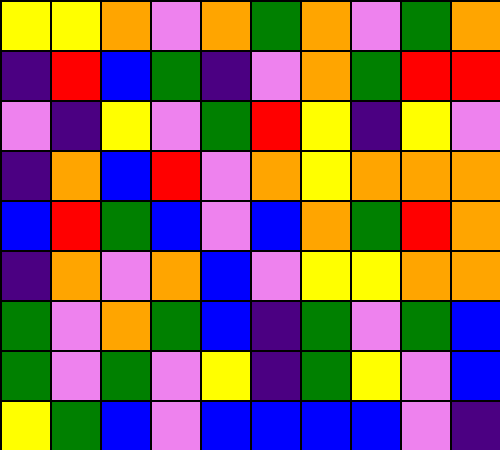[["yellow", "yellow", "orange", "violet", "orange", "green", "orange", "violet", "green", "orange"], ["indigo", "red", "blue", "green", "indigo", "violet", "orange", "green", "red", "red"], ["violet", "indigo", "yellow", "violet", "green", "red", "yellow", "indigo", "yellow", "violet"], ["indigo", "orange", "blue", "red", "violet", "orange", "yellow", "orange", "orange", "orange"], ["blue", "red", "green", "blue", "violet", "blue", "orange", "green", "red", "orange"], ["indigo", "orange", "violet", "orange", "blue", "violet", "yellow", "yellow", "orange", "orange"], ["green", "violet", "orange", "green", "blue", "indigo", "green", "violet", "green", "blue"], ["green", "violet", "green", "violet", "yellow", "indigo", "green", "yellow", "violet", "blue"], ["yellow", "green", "blue", "violet", "blue", "blue", "blue", "blue", "violet", "indigo"]]